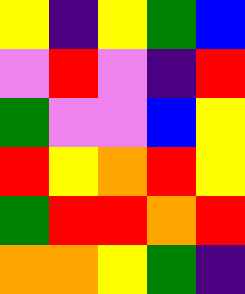[["yellow", "indigo", "yellow", "green", "blue"], ["violet", "red", "violet", "indigo", "red"], ["green", "violet", "violet", "blue", "yellow"], ["red", "yellow", "orange", "red", "yellow"], ["green", "red", "red", "orange", "red"], ["orange", "orange", "yellow", "green", "indigo"]]